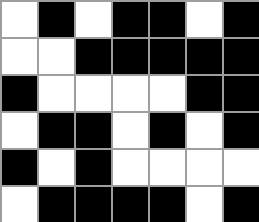[["white", "black", "white", "black", "black", "white", "black"], ["white", "white", "black", "black", "black", "black", "black"], ["black", "white", "white", "white", "white", "black", "black"], ["white", "black", "black", "white", "black", "white", "black"], ["black", "white", "black", "white", "white", "white", "white"], ["white", "black", "black", "black", "black", "white", "black"]]